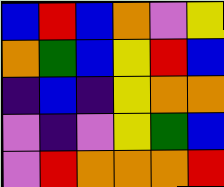[["blue", "red", "blue", "orange", "violet", "yellow"], ["orange", "green", "blue", "yellow", "red", "blue"], ["indigo", "blue", "indigo", "yellow", "orange", "orange"], ["violet", "indigo", "violet", "yellow", "green", "blue"], ["violet", "red", "orange", "orange", "orange", "red"]]